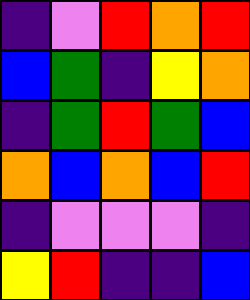[["indigo", "violet", "red", "orange", "red"], ["blue", "green", "indigo", "yellow", "orange"], ["indigo", "green", "red", "green", "blue"], ["orange", "blue", "orange", "blue", "red"], ["indigo", "violet", "violet", "violet", "indigo"], ["yellow", "red", "indigo", "indigo", "blue"]]